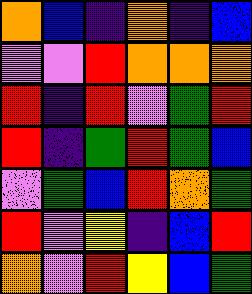[["orange", "blue", "indigo", "orange", "indigo", "blue"], ["violet", "violet", "red", "orange", "orange", "orange"], ["red", "indigo", "red", "violet", "green", "red"], ["red", "indigo", "green", "red", "green", "blue"], ["violet", "green", "blue", "red", "orange", "green"], ["red", "violet", "yellow", "indigo", "blue", "red"], ["orange", "violet", "red", "yellow", "blue", "green"]]